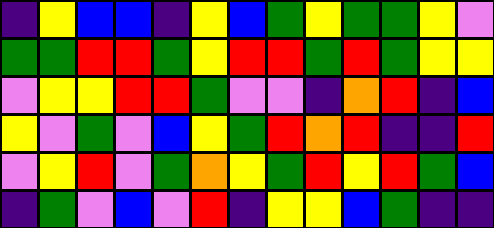[["indigo", "yellow", "blue", "blue", "indigo", "yellow", "blue", "green", "yellow", "green", "green", "yellow", "violet"], ["green", "green", "red", "red", "green", "yellow", "red", "red", "green", "red", "green", "yellow", "yellow"], ["violet", "yellow", "yellow", "red", "red", "green", "violet", "violet", "indigo", "orange", "red", "indigo", "blue"], ["yellow", "violet", "green", "violet", "blue", "yellow", "green", "red", "orange", "red", "indigo", "indigo", "red"], ["violet", "yellow", "red", "violet", "green", "orange", "yellow", "green", "red", "yellow", "red", "green", "blue"], ["indigo", "green", "violet", "blue", "violet", "red", "indigo", "yellow", "yellow", "blue", "green", "indigo", "indigo"]]